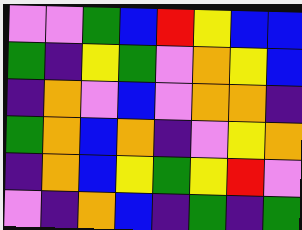[["violet", "violet", "green", "blue", "red", "yellow", "blue", "blue"], ["green", "indigo", "yellow", "green", "violet", "orange", "yellow", "blue"], ["indigo", "orange", "violet", "blue", "violet", "orange", "orange", "indigo"], ["green", "orange", "blue", "orange", "indigo", "violet", "yellow", "orange"], ["indigo", "orange", "blue", "yellow", "green", "yellow", "red", "violet"], ["violet", "indigo", "orange", "blue", "indigo", "green", "indigo", "green"]]